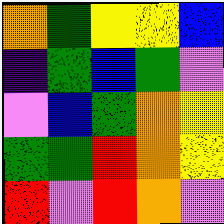[["orange", "green", "yellow", "yellow", "blue"], ["indigo", "green", "blue", "green", "violet"], ["violet", "blue", "green", "orange", "yellow"], ["green", "green", "red", "orange", "yellow"], ["red", "violet", "red", "orange", "violet"]]